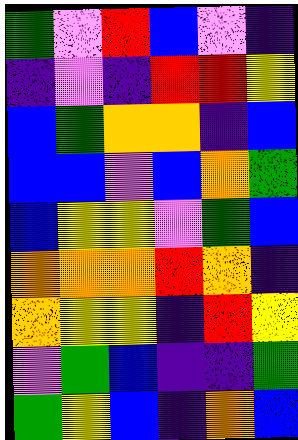[["green", "violet", "red", "blue", "violet", "indigo"], ["indigo", "violet", "indigo", "red", "red", "yellow"], ["blue", "green", "orange", "orange", "indigo", "blue"], ["blue", "blue", "violet", "blue", "orange", "green"], ["blue", "yellow", "yellow", "violet", "green", "blue"], ["orange", "orange", "orange", "red", "orange", "indigo"], ["orange", "yellow", "yellow", "indigo", "red", "yellow"], ["violet", "green", "blue", "indigo", "indigo", "green"], ["green", "yellow", "blue", "indigo", "orange", "blue"]]